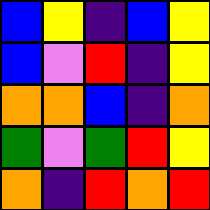[["blue", "yellow", "indigo", "blue", "yellow"], ["blue", "violet", "red", "indigo", "yellow"], ["orange", "orange", "blue", "indigo", "orange"], ["green", "violet", "green", "red", "yellow"], ["orange", "indigo", "red", "orange", "red"]]